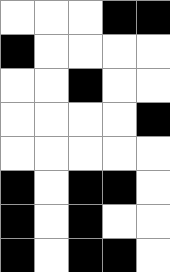[["white", "white", "white", "black", "black"], ["black", "white", "white", "white", "white"], ["white", "white", "black", "white", "white"], ["white", "white", "white", "white", "black"], ["white", "white", "white", "white", "white"], ["black", "white", "black", "black", "white"], ["black", "white", "black", "white", "white"], ["black", "white", "black", "black", "white"]]